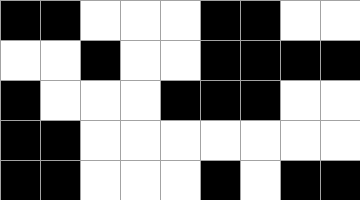[["black", "black", "white", "white", "white", "black", "black", "white", "white"], ["white", "white", "black", "white", "white", "black", "black", "black", "black"], ["black", "white", "white", "white", "black", "black", "black", "white", "white"], ["black", "black", "white", "white", "white", "white", "white", "white", "white"], ["black", "black", "white", "white", "white", "black", "white", "black", "black"]]